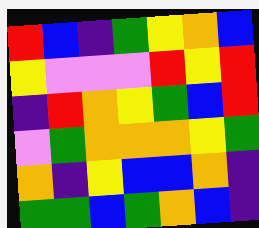[["red", "blue", "indigo", "green", "yellow", "orange", "blue"], ["yellow", "violet", "violet", "violet", "red", "yellow", "red"], ["indigo", "red", "orange", "yellow", "green", "blue", "red"], ["violet", "green", "orange", "orange", "orange", "yellow", "green"], ["orange", "indigo", "yellow", "blue", "blue", "orange", "indigo"], ["green", "green", "blue", "green", "orange", "blue", "indigo"]]